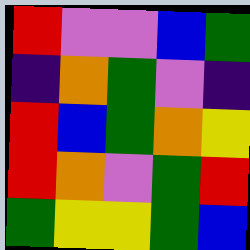[["red", "violet", "violet", "blue", "green"], ["indigo", "orange", "green", "violet", "indigo"], ["red", "blue", "green", "orange", "yellow"], ["red", "orange", "violet", "green", "red"], ["green", "yellow", "yellow", "green", "blue"]]